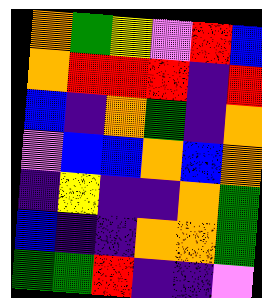[["orange", "green", "yellow", "violet", "red", "blue"], ["orange", "red", "red", "red", "indigo", "red"], ["blue", "indigo", "orange", "green", "indigo", "orange"], ["violet", "blue", "blue", "orange", "blue", "orange"], ["indigo", "yellow", "indigo", "indigo", "orange", "green"], ["blue", "indigo", "indigo", "orange", "orange", "green"], ["green", "green", "red", "indigo", "indigo", "violet"]]